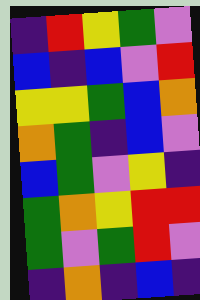[["indigo", "red", "yellow", "green", "violet"], ["blue", "indigo", "blue", "violet", "red"], ["yellow", "yellow", "green", "blue", "orange"], ["orange", "green", "indigo", "blue", "violet"], ["blue", "green", "violet", "yellow", "indigo"], ["green", "orange", "yellow", "red", "red"], ["green", "violet", "green", "red", "violet"], ["indigo", "orange", "indigo", "blue", "indigo"]]